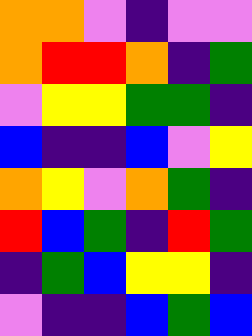[["orange", "orange", "violet", "indigo", "violet", "violet"], ["orange", "red", "red", "orange", "indigo", "green"], ["violet", "yellow", "yellow", "green", "green", "indigo"], ["blue", "indigo", "indigo", "blue", "violet", "yellow"], ["orange", "yellow", "violet", "orange", "green", "indigo"], ["red", "blue", "green", "indigo", "red", "green"], ["indigo", "green", "blue", "yellow", "yellow", "indigo"], ["violet", "indigo", "indigo", "blue", "green", "blue"]]